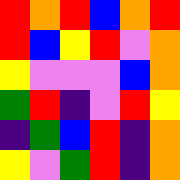[["red", "orange", "red", "blue", "orange", "red"], ["red", "blue", "yellow", "red", "violet", "orange"], ["yellow", "violet", "violet", "violet", "blue", "orange"], ["green", "red", "indigo", "violet", "red", "yellow"], ["indigo", "green", "blue", "red", "indigo", "orange"], ["yellow", "violet", "green", "red", "indigo", "orange"]]